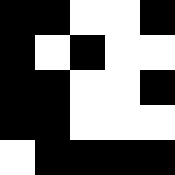[["black", "black", "white", "white", "black"], ["black", "white", "black", "white", "white"], ["black", "black", "white", "white", "black"], ["black", "black", "white", "white", "white"], ["white", "black", "black", "black", "black"]]